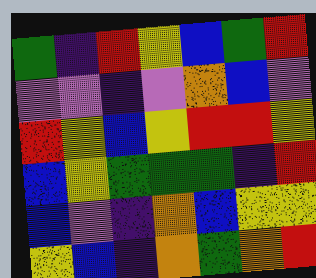[["green", "indigo", "red", "yellow", "blue", "green", "red"], ["violet", "violet", "indigo", "violet", "orange", "blue", "violet"], ["red", "yellow", "blue", "yellow", "red", "red", "yellow"], ["blue", "yellow", "green", "green", "green", "indigo", "red"], ["blue", "violet", "indigo", "orange", "blue", "yellow", "yellow"], ["yellow", "blue", "indigo", "orange", "green", "orange", "red"]]